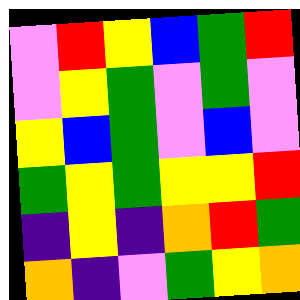[["violet", "red", "yellow", "blue", "green", "red"], ["violet", "yellow", "green", "violet", "green", "violet"], ["yellow", "blue", "green", "violet", "blue", "violet"], ["green", "yellow", "green", "yellow", "yellow", "red"], ["indigo", "yellow", "indigo", "orange", "red", "green"], ["orange", "indigo", "violet", "green", "yellow", "orange"]]